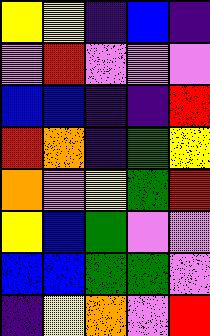[["yellow", "yellow", "indigo", "blue", "indigo"], ["violet", "red", "violet", "violet", "violet"], ["blue", "blue", "indigo", "indigo", "red"], ["red", "orange", "indigo", "green", "yellow"], ["orange", "violet", "yellow", "green", "red"], ["yellow", "blue", "green", "violet", "violet"], ["blue", "blue", "green", "green", "violet"], ["indigo", "yellow", "orange", "violet", "red"]]